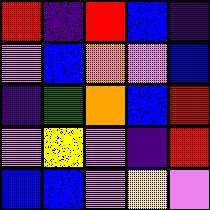[["red", "indigo", "red", "blue", "indigo"], ["violet", "blue", "orange", "violet", "blue"], ["indigo", "green", "orange", "blue", "red"], ["violet", "yellow", "violet", "indigo", "red"], ["blue", "blue", "violet", "yellow", "violet"]]